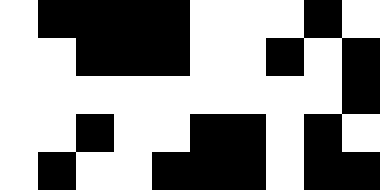[["white", "black", "black", "black", "black", "white", "white", "white", "black", "white"], ["white", "white", "black", "black", "black", "white", "white", "black", "white", "black"], ["white", "white", "white", "white", "white", "white", "white", "white", "white", "black"], ["white", "white", "black", "white", "white", "black", "black", "white", "black", "white"], ["white", "black", "white", "white", "black", "black", "black", "white", "black", "black"]]